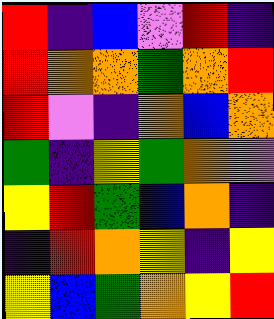[["red", "indigo", "blue", "violet", "red", "indigo"], ["red", "orange", "orange", "green", "orange", "red"], ["red", "violet", "indigo", "orange", "blue", "orange"], ["green", "indigo", "yellow", "green", "orange", "violet"], ["yellow", "red", "green", "blue", "orange", "indigo"], ["indigo", "red", "orange", "yellow", "indigo", "yellow"], ["yellow", "blue", "green", "orange", "yellow", "red"]]